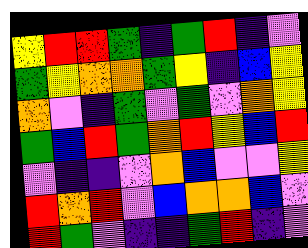[["yellow", "red", "red", "green", "indigo", "green", "red", "indigo", "violet"], ["green", "yellow", "orange", "orange", "green", "yellow", "indigo", "blue", "yellow"], ["orange", "violet", "indigo", "green", "violet", "green", "violet", "orange", "yellow"], ["green", "blue", "red", "green", "orange", "red", "yellow", "blue", "red"], ["violet", "indigo", "indigo", "violet", "orange", "blue", "violet", "violet", "yellow"], ["red", "orange", "red", "violet", "blue", "orange", "orange", "blue", "violet"], ["red", "green", "violet", "indigo", "indigo", "green", "red", "indigo", "violet"]]